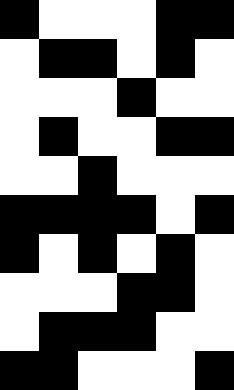[["black", "white", "white", "white", "black", "black"], ["white", "black", "black", "white", "black", "white"], ["white", "white", "white", "black", "white", "white"], ["white", "black", "white", "white", "black", "black"], ["white", "white", "black", "white", "white", "white"], ["black", "black", "black", "black", "white", "black"], ["black", "white", "black", "white", "black", "white"], ["white", "white", "white", "black", "black", "white"], ["white", "black", "black", "black", "white", "white"], ["black", "black", "white", "white", "white", "black"]]